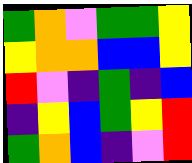[["green", "orange", "violet", "green", "green", "yellow"], ["yellow", "orange", "orange", "blue", "blue", "yellow"], ["red", "violet", "indigo", "green", "indigo", "blue"], ["indigo", "yellow", "blue", "green", "yellow", "red"], ["green", "orange", "blue", "indigo", "violet", "red"]]